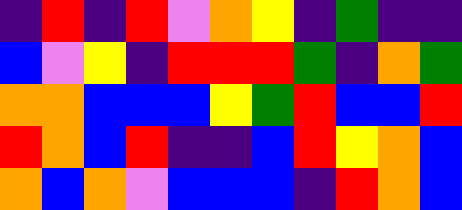[["indigo", "red", "indigo", "red", "violet", "orange", "yellow", "indigo", "green", "indigo", "indigo"], ["blue", "violet", "yellow", "indigo", "red", "red", "red", "green", "indigo", "orange", "green"], ["orange", "orange", "blue", "blue", "blue", "yellow", "green", "red", "blue", "blue", "red"], ["red", "orange", "blue", "red", "indigo", "indigo", "blue", "red", "yellow", "orange", "blue"], ["orange", "blue", "orange", "violet", "blue", "blue", "blue", "indigo", "red", "orange", "blue"]]